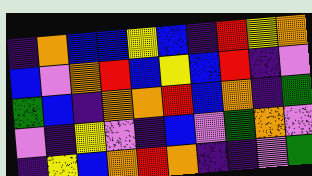[["indigo", "orange", "blue", "blue", "yellow", "blue", "indigo", "red", "yellow", "orange"], ["blue", "violet", "orange", "red", "blue", "yellow", "blue", "red", "indigo", "violet"], ["green", "blue", "indigo", "orange", "orange", "red", "blue", "orange", "indigo", "green"], ["violet", "indigo", "yellow", "violet", "indigo", "blue", "violet", "green", "orange", "violet"], ["indigo", "yellow", "blue", "orange", "red", "orange", "indigo", "indigo", "violet", "green"]]